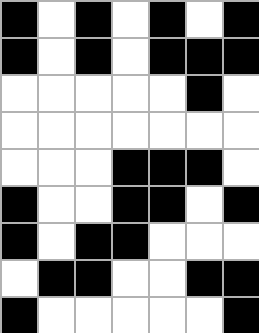[["black", "white", "black", "white", "black", "white", "black"], ["black", "white", "black", "white", "black", "black", "black"], ["white", "white", "white", "white", "white", "black", "white"], ["white", "white", "white", "white", "white", "white", "white"], ["white", "white", "white", "black", "black", "black", "white"], ["black", "white", "white", "black", "black", "white", "black"], ["black", "white", "black", "black", "white", "white", "white"], ["white", "black", "black", "white", "white", "black", "black"], ["black", "white", "white", "white", "white", "white", "black"]]